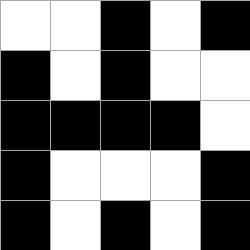[["white", "white", "black", "white", "black"], ["black", "white", "black", "white", "white"], ["black", "black", "black", "black", "white"], ["black", "white", "white", "white", "black"], ["black", "white", "black", "white", "black"]]